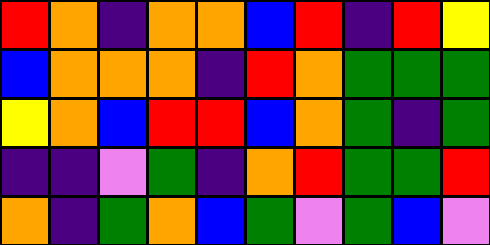[["red", "orange", "indigo", "orange", "orange", "blue", "red", "indigo", "red", "yellow"], ["blue", "orange", "orange", "orange", "indigo", "red", "orange", "green", "green", "green"], ["yellow", "orange", "blue", "red", "red", "blue", "orange", "green", "indigo", "green"], ["indigo", "indigo", "violet", "green", "indigo", "orange", "red", "green", "green", "red"], ["orange", "indigo", "green", "orange", "blue", "green", "violet", "green", "blue", "violet"]]